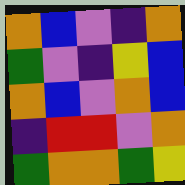[["orange", "blue", "violet", "indigo", "orange"], ["green", "violet", "indigo", "yellow", "blue"], ["orange", "blue", "violet", "orange", "blue"], ["indigo", "red", "red", "violet", "orange"], ["green", "orange", "orange", "green", "yellow"]]